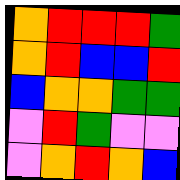[["orange", "red", "red", "red", "green"], ["orange", "red", "blue", "blue", "red"], ["blue", "orange", "orange", "green", "green"], ["violet", "red", "green", "violet", "violet"], ["violet", "orange", "red", "orange", "blue"]]